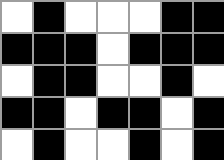[["white", "black", "white", "white", "white", "black", "black"], ["black", "black", "black", "white", "black", "black", "black"], ["white", "black", "black", "white", "white", "black", "white"], ["black", "black", "white", "black", "black", "white", "black"], ["white", "black", "white", "white", "black", "white", "black"]]